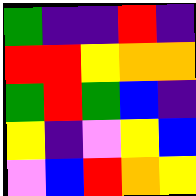[["green", "indigo", "indigo", "red", "indigo"], ["red", "red", "yellow", "orange", "orange"], ["green", "red", "green", "blue", "indigo"], ["yellow", "indigo", "violet", "yellow", "blue"], ["violet", "blue", "red", "orange", "yellow"]]